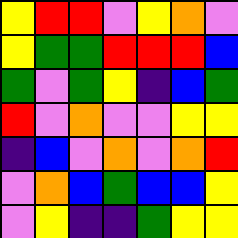[["yellow", "red", "red", "violet", "yellow", "orange", "violet"], ["yellow", "green", "green", "red", "red", "red", "blue"], ["green", "violet", "green", "yellow", "indigo", "blue", "green"], ["red", "violet", "orange", "violet", "violet", "yellow", "yellow"], ["indigo", "blue", "violet", "orange", "violet", "orange", "red"], ["violet", "orange", "blue", "green", "blue", "blue", "yellow"], ["violet", "yellow", "indigo", "indigo", "green", "yellow", "yellow"]]